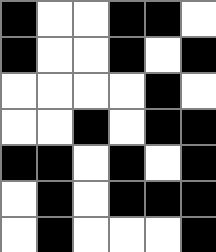[["black", "white", "white", "black", "black", "white"], ["black", "white", "white", "black", "white", "black"], ["white", "white", "white", "white", "black", "white"], ["white", "white", "black", "white", "black", "black"], ["black", "black", "white", "black", "white", "black"], ["white", "black", "white", "black", "black", "black"], ["white", "black", "white", "white", "white", "black"]]